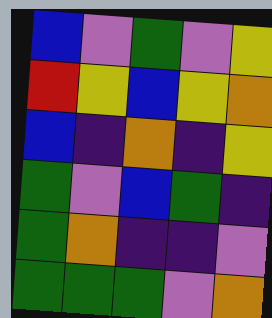[["blue", "violet", "green", "violet", "yellow"], ["red", "yellow", "blue", "yellow", "orange"], ["blue", "indigo", "orange", "indigo", "yellow"], ["green", "violet", "blue", "green", "indigo"], ["green", "orange", "indigo", "indigo", "violet"], ["green", "green", "green", "violet", "orange"]]